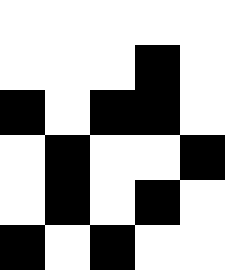[["white", "white", "white", "white", "white"], ["white", "white", "white", "black", "white"], ["black", "white", "black", "black", "white"], ["white", "black", "white", "white", "black"], ["white", "black", "white", "black", "white"], ["black", "white", "black", "white", "white"]]